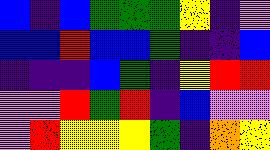[["blue", "indigo", "blue", "green", "green", "green", "yellow", "indigo", "violet"], ["blue", "blue", "red", "blue", "blue", "green", "indigo", "indigo", "blue"], ["indigo", "indigo", "indigo", "blue", "green", "indigo", "yellow", "red", "red"], ["violet", "violet", "red", "green", "red", "indigo", "blue", "violet", "violet"], ["violet", "red", "yellow", "yellow", "yellow", "green", "indigo", "orange", "yellow"]]